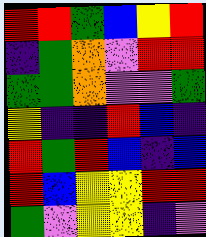[["red", "red", "green", "blue", "yellow", "red"], ["indigo", "green", "orange", "violet", "red", "red"], ["green", "green", "orange", "violet", "violet", "green"], ["yellow", "indigo", "indigo", "red", "blue", "indigo"], ["red", "green", "red", "blue", "indigo", "blue"], ["red", "blue", "yellow", "yellow", "red", "red"], ["green", "violet", "yellow", "yellow", "indigo", "violet"]]